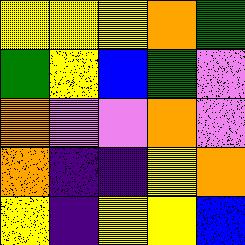[["yellow", "yellow", "yellow", "orange", "green"], ["green", "yellow", "blue", "green", "violet"], ["orange", "violet", "violet", "orange", "violet"], ["orange", "indigo", "indigo", "yellow", "orange"], ["yellow", "indigo", "yellow", "yellow", "blue"]]